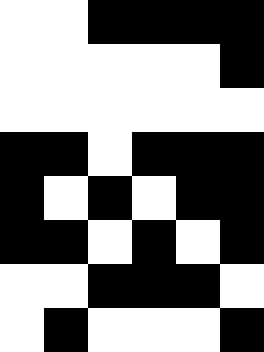[["white", "white", "black", "black", "black", "black"], ["white", "white", "white", "white", "white", "black"], ["white", "white", "white", "white", "white", "white"], ["black", "black", "white", "black", "black", "black"], ["black", "white", "black", "white", "black", "black"], ["black", "black", "white", "black", "white", "black"], ["white", "white", "black", "black", "black", "white"], ["white", "black", "white", "white", "white", "black"]]